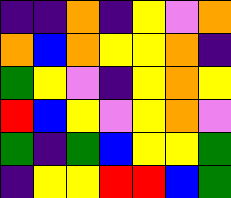[["indigo", "indigo", "orange", "indigo", "yellow", "violet", "orange"], ["orange", "blue", "orange", "yellow", "yellow", "orange", "indigo"], ["green", "yellow", "violet", "indigo", "yellow", "orange", "yellow"], ["red", "blue", "yellow", "violet", "yellow", "orange", "violet"], ["green", "indigo", "green", "blue", "yellow", "yellow", "green"], ["indigo", "yellow", "yellow", "red", "red", "blue", "green"]]